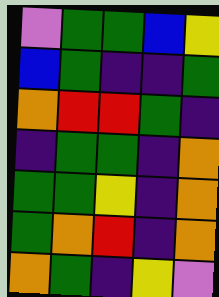[["violet", "green", "green", "blue", "yellow"], ["blue", "green", "indigo", "indigo", "green"], ["orange", "red", "red", "green", "indigo"], ["indigo", "green", "green", "indigo", "orange"], ["green", "green", "yellow", "indigo", "orange"], ["green", "orange", "red", "indigo", "orange"], ["orange", "green", "indigo", "yellow", "violet"]]